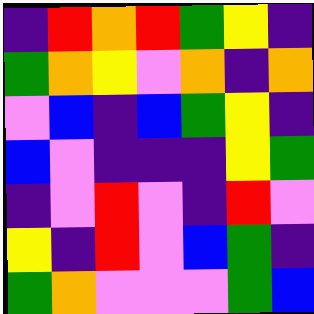[["indigo", "red", "orange", "red", "green", "yellow", "indigo"], ["green", "orange", "yellow", "violet", "orange", "indigo", "orange"], ["violet", "blue", "indigo", "blue", "green", "yellow", "indigo"], ["blue", "violet", "indigo", "indigo", "indigo", "yellow", "green"], ["indigo", "violet", "red", "violet", "indigo", "red", "violet"], ["yellow", "indigo", "red", "violet", "blue", "green", "indigo"], ["green", "orange", "violet", "violet", "violet", "green", "blue"]]